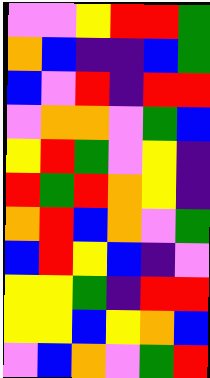[["violet", "violet", "yellow", "red", "red", "green"], ["orange", "blue", "indigo", "indigo", "blue", "green"], ["blue", "violet", "red", "indigo", "red", "red"], ["violet", "orange", "orange", "violet", "green", "blue"], ["yellow", "red", "green", "violet", "yellow", "indigo"], ["red", "green", "red", "orange", "yellow", "indigo"], ["orange", "red", "blue", "orange", "violet", "green"], ["blue", "red", "yellow", "blue", "indigo", "violet"], ["yellow", "yellow", "green", "indigo", "red", "red"], ["yellow", "yellow", "blue", "yellow", "orange", "blue"], ["violet", "blue", "orange", "violet", "green", "red"]]